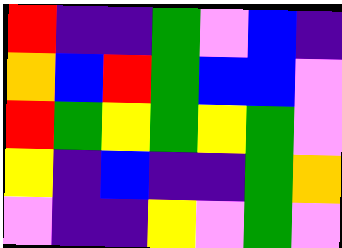[["red", "indigo", "indigo", "green", "violet", "blue", "indigo"], ["orange", "blue", "red", "green", "blue", "blue", "violet"], ["red", "green", "yellow", "green", "yellow", "green", "violet"], ["yellow", "indigo", "blue", "indigo", "indigo", "green", "orange"], ["violet", "indigo", "indigo", "yellow", "violet", "green", "violet"]]